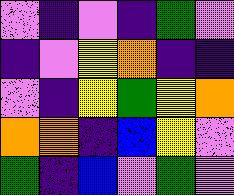[["violet", "indigo", "violet", "indigo", "green", "violet"], ["indigo", "violet", "yellow", "orange", "indigo", "indigo"], ["violet", "indigo", "yellow", "green", "yellow", "orange"], ["orange", "orange", "indigo", "blue", "yellow", "violet"], ["green", "indigo", "blue", "violet", "green", "violet"]]